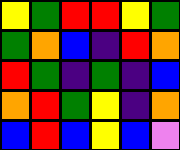[["yellow", "green", "red", "red", "yellow", "green"], ["green", "orange", "blue", "indigo", "red", "orange"], ["red", "green", "indigo", "green", "indigo", "blue"], ["orange", "red", "green", "yellow", "indigo", "orange"], ["blue", "red", "blue", "yellow", "blue", "violet"]]